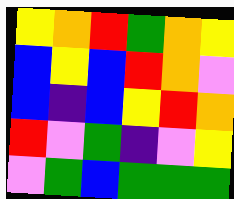[["yellow", "orange", "red", "green", "orange", "yellow"], ["blue", "yellow", "blue", "red", "orange", "violet"], ["blue", "indigo", "blue", "yellow", "red", "orange"], ["red", "violet", "green", "indigo", "violet", "yellow"], ["violet", "green", "blue", "green", "green", "green"]]